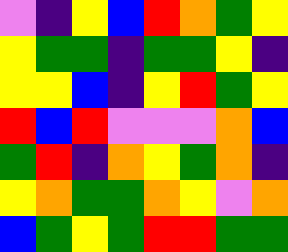[["violet", "indigo", "yellow", "blue", "red", "orange", "green", "yellow"], ["yellow", "green", "green", "indigo", "green", "green", "yellow", "indigo"], ["yellow", "yellow", "blue", "indigo", "yellow", "red", "green", "yellow"], ["red", "blue", "red", "violet", "violet", "violet", "orange", "blue"], ["green", "red", "indigo", "orange", "yellow", "green", "orange", "indigo"], ["yellow", "orange", "green", "green", "orange", "yellow", "violet", "orange"], ["blue", "green", "yellow", "green", "red", "red", "green", "green"]]